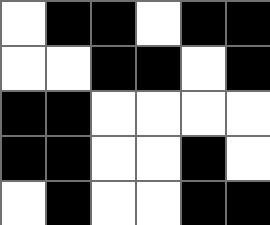[["white", "black", "black", "white", "black", "black"], ["white", "white", "black", "black", "white", "black"], ["black", "black", "white", "white", "white", "white"], ["black", "black", "white", "white", "black", "white"], ["white", "black", "white", "white", "black", "black"]]